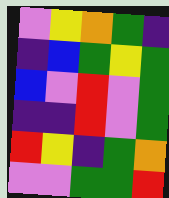[["violet", "yellow", "orange", "green", "indigo"], ["indigo", "blue", "green", "yellow", "green"], ["blue", "violet", "red", "violet", "green"], ["indigo", "indigo", "red", "violet", "green"], ["red", "yellow", "indigo", "green", "orange"], ["violet", "violet", "green", "green", "red"]]